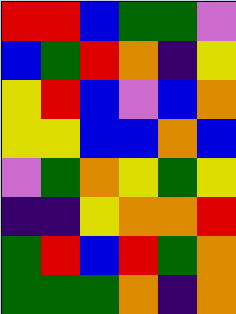[["red", "red", "blue", "green", "green", "violet"], ["blue", "green", "red", "orange", "indigo", "yellow"], ["yellow", "red", "blue", "violet", "blue", "orange"], ["yellow", "yellow", "blue", "blue", "orange", "blue"], ["violet", "green", "orange", "yellow", "green", "yellow"], ["indigo", "indigo", "yellow", "orange", "orange", "red"], ["green", "red", "blue", "red", "green", "orange"], ["green", "green", "green", "orange", "indigo", "orange"]]